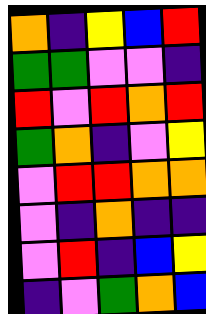[["orange", "indigo", "yellow", "blue", "red"], ["green", "green", "violet", "violet", "indigo"], ["red", "violet", "red", "orange", "red"], ["green", "orange", "indigo", "violet", "yellow"], ["violet", "red", "red", "orange", "orange"], ["violet", "indigo", "orange", "indigo", "indigo"], ["violet", "red", "indigo", "blue", "yellow"], ["indigo", "violet", "green", "orange", "blue"]]